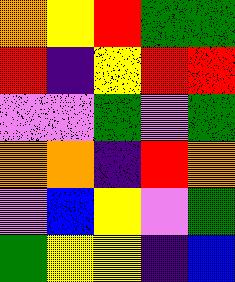[["orange", "yellow", "red", "green", "green"], ["red", "indigo", "yellow", "red", "red"], ["violet", "violet", "green", "violet", "green"], ["orange", "orange", "indigo", "red", "orange"], ["violet", "blue", "yellow", "violet", "green"], ["green", "yellow", "yellow", "indigo", "blue"]]